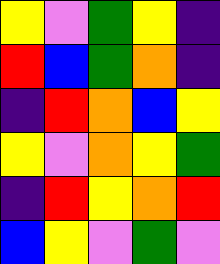[["yellow", "violet", "green", "yellow", "indigo"], ["red", "blue", "green", "orange", "indigo"], ["indigo", "red", "orange", "blue", "yellow"], ["yellow", "violet", "orange", "yellow", "green"], ["indigo", "red", "yellow", "orange", "red"], ["blue", "yellow", "violet", "green", "violet"]]